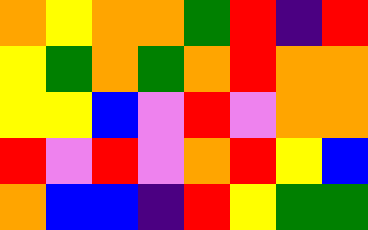[["orange", "yellow", "orange", "orange", "green", "red", "indigo", "red"], ["yellow", "green", "orange", "green", "orange", "red", "orange", "orange"], ["yellow", "yellow", "blue", "violet", "red", "violet", "orange", "orange"], ["red", "violet", "red", "violet", "orange", "red", "yellow", "blue"], ["orange", "blue", "blue", "indigo", "red", "yellow", "green", "green"]]